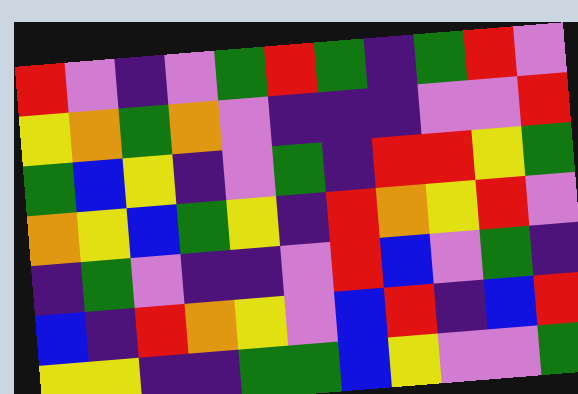[["red", "violet", "indigo", "violet", "green", "red", "green", "indigo", "green", "red", "violet"], ["yellow", "orange", "green", "orange", "violet", "indigo", "indigo", "indigo", "violet", "violet", "red"], ["green", "blue", "yellow", "indigo", "violet", "green", "indigo", "red", "red", "yellow", "green"], ["orange", "yellow", "blue", "green", "yellow", "indigo", "red", "orange", "yellow", "red", "violet"], ["indigo", "green", "violet", "indigo", "indigo", "violet", "red", "blue", "violet", "green", "indigo"], ["blue", "indigo", "red", "orange", "yellow", "violet", "blue", "red", "indigo", "blue", "red"], ["yellow", "yellow", "indigo", "indigo", "green", "green", "blue", "yellow", "violet", "violet", "green"]]